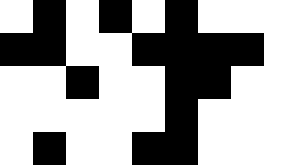[["white", "black", "white", "black", "white", "black", "white", "white", "white"], ["black", "black", "white", "white", "black", "black", "black", "black", "white"], ["white", "white", "black", "white", "white", "black", "black", "white", "white"], ["white", "white", "white", "white", "white", "black", "white", "white", "white"], ["white", "black", "white", "white", "black", "black", "white", "white", "white"]]